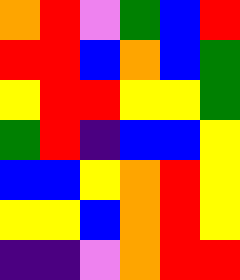[["orange", "red", "violet", "green", "blue", "red"], ["red", "red", "blue", "orange", "blue", "green"], ["yellow", "red", "red", "yellow", "yellow", "green"], ["green", "red", "indigo", "blue", "blue", "yellow"], ["blue", "blue", "yellow", "orange", "red", "yellow"], ["yellow", "yellow", "blue", "orange", "red", "yellow"], ["indigo", "indigo", "violet", "orange", "red", "red"]]